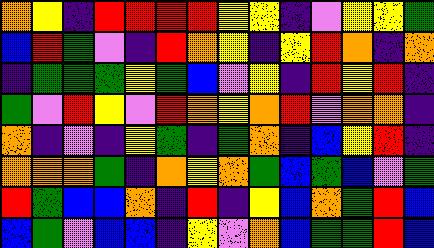[["orange", "yellow", "indigo", "red", "red", "red", "red", "yellow", "yellow", "indigo", "violet", "yellow", "yellow", "green"], ["blue", "red", "green", "violet", "indigo", "red", "orange", "yellow", "indigo", "yellow", "red", "orange", "indigo", "orange"], ["indigo", "green", "green", "green", "yellow", "green", "blue", "violet", "yellow", "indigo", "red", "yellow", "red", "indigo"], ["green", "violet", "red", "yellow", "violet", "red", "orange", "yellow", "orange", "red", "violet", "orange", "orange", "indigo"], ["orange", "indigo", "violet", "indigo", "yellow", "green", "indigo", "green", "orange", "indigo", "blue", "yellow", "red", "indigo"], ["orange", "orange", "orange", "green", "indigo", "orange", "yellow", "orange", "green", "blue", "green", "blue", "violet", "green"], ["red", "green", "blue", "blue", "orange", "indigo", "red", "indigo", "yellow", "blue", "orange", "green", "red", "blue"], ["blue", "green", "violet", "blue", "blue", "indigo", "yellow", "violet", "orange", "blue", "green", "green", "red", "blue"]]